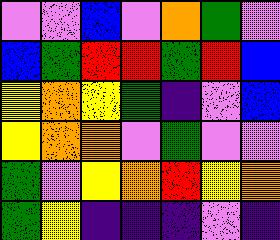[["violet", "violet", "blue", "violet", "orange", "green", "violet"], ["blue", "green", "red", "red", "green", "red", "blue"], ["yellow", "orange", "yellow", "green", "indigo", "violet", "blue"], ["yellow", "orange", "orange", "violet", "green", "violet", "violet"], ["green", "violet", "yellow", "orange", "red", "yellow", "orange"], ["green", "yellow", "indigo", "indigo", "indigo", "violet", "indigo"]]